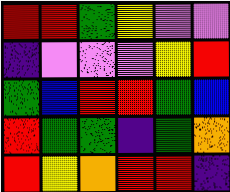[["red", "red", "green", "yellow", "violet", "violet"], ["indigo", "violet", "violet", "violet", "yellow", "red"], ["green", "blue", "red", "red", "green", "blue"], ["red", "green", "green", "indigo", "green", "orange"], ["red", "yellow", "orange", "red", "red", "indigo"]]